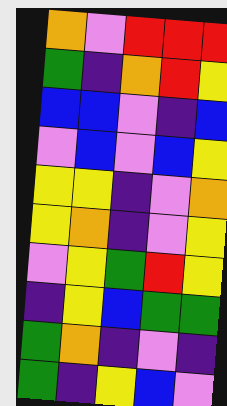[["orange", "violet", "red", "red", "red"], ["green", "indigo", "orange", "red", "yellow"], ["blue", "blue", "violet", "indigo", "blue"], ["violet", "blue", "violet", "blue", "yellow"], ["yellow", "yellow", "indigo", "violet", "orange"], ["yellow", "orange", "indigo", "violet", "yellow"], ["violet", "yellow", "green", "red", "yellow"], ["indigo", "yellow", "blue", "green", "green"], ["green", "orange", "indigo", "violet", "indigo"], ["green", "indigo", "yellow", "blue", "violet"]]